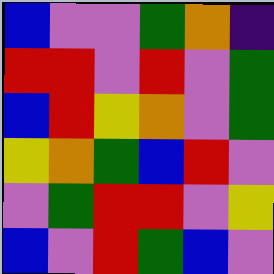[["blue", "violet", "violet", "green", "orange", "indigo"], ["red", "red", "violet", "red", "violet", "green"], ["blue", "red", "yellow", "orange", "violet", "green"], ["yellow", "orange", "green", "blue", "red", "violet"], ["violet", "green", "red", "red", "violet", "yellow"], ["blue", "violet", "red", "green", "blue", "violet"]]